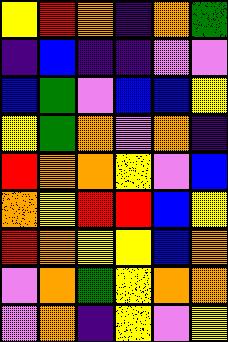[["yellow", "red", "orange", "indigo", "orange", "green"], ["indigo", "blue", "indigo", "indigo", "violet", "violet"], ["blue", "green", "violet", "blue", "blue", "yellow"], ["yellow", "green", "orange", "violet", "orange", "indigo"], ["red", "orange", "orange", "yellow", "violet", "blue"], ["orange", "yellow", "red", "red", "blue", "yellow"], ["red", "orange", "yellow", "yellow", "blue", "orange"], ["violet", "orange", "green", "yellow", "orange", "orange"], ["violet", "orange", "indigo", "yellow", "violet", "yellow"]]